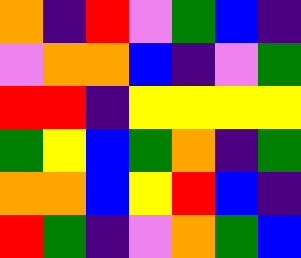[["orange", "indigo", "red", "violet", "green", "blue", "indigo"], ["violet", "orange", "orange", "blue", "indigo", "violet", "green"], ["red", "red", "indigo", "yellow", "yellow", "yellow", "yellow"], ["green", "yellow", "blue", "green", "orange", "indigo", "green"], ["orange", "orange", "blue", "yellow", "red", "blue", "indigo"], ["red", "green", "indigo", "violet", "orange", "green", "blue"]]